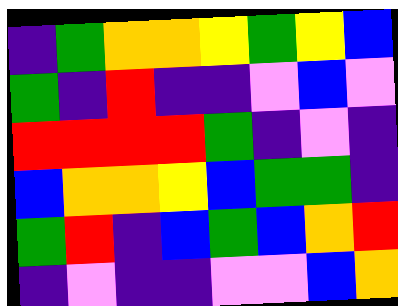[["indigo", "green", "orange", "orange", "yellow", "green", "yellow", "blue"], ["green", "indigo", "red", "indigo", "indigo", "violet", "blue", "violet"], ["red", "red", "red", "red", "green", "indigo", "violet", "indigo"], ["blue", "orange", "orange", "yellow", "blue", "green", "green", "indigo"], ["green", "red", "indigo", "blue", "green", "blue", "orange", "red"], ["indigo", "violet", "indigo", "indigo", "violet", "violet", "blue", "orange"]]